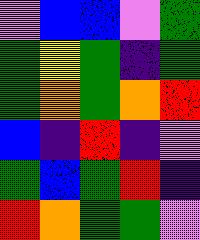[["violet", "blue", "blue", "violet", "green"], ["green", "yellow", "green", "indigo", "green"], ["green", "orange", "green", "orange", "red"], ["blue", "indigo", "red", "indigo", "violet"], ["green", "blue", "green", "red", "indigo"], ["red", "orange", "green", "green", "violet"]]